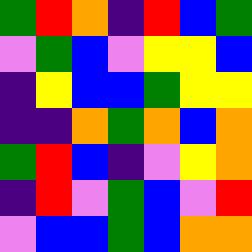[["green", "red", "orange", "indigo", "red", "blue", "green"], ["violet", "green", "blue", "violet", "yellow", "yellow", "blue"], ["indigo", "yellow", "blue", "blue", "green", "yellow", "yellow"], ["indigo", "indigo", "orange", "green", "orange", "blue", "orange"], ["green", "red", "blue", "indigo", "violet", "yellow", "orange"], ["indigo", "red", "violet", "green", "blue", "violet", "red"], ["violet", "blue", "blue", "green", "blue", "orange", "orange"]]